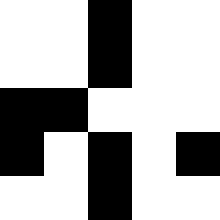[["white", "white", "black", "white", "white"], ["white", "white", "black", "white", "white"], ["black", "black", "white", "white", "white"], ["black", "white", "black", "white", "black"], ["white", "white", "black", "white", "white"]]